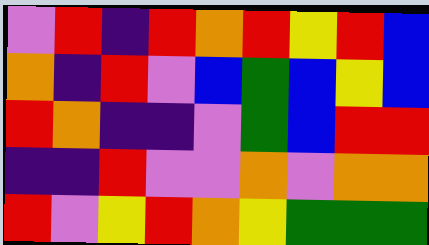[["violet", "red", "indigo", "red", "orange", "red", "yellow", "red", "blue"], ["orange", "indigo", "red", "violet", "blue", "green", "blue", "yellow", "blue"], ["red", "orange", "indigo", "indigo", "violet", "green", "blue", "red", "red"], ["indigo", "indigo", "red", "violet", "violet", "orange", "violet", "orange", "orange"], ["red", "violet", "yellow", "red", "orange", "yellow", "green", "green", "green"]]